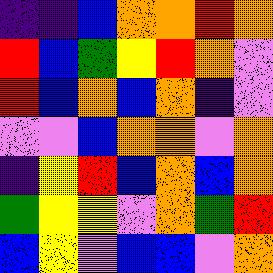[["indigo", "indigo", "blue", "orange", "orange", "red", "orange"], ["red", "blue", "green", "yellow", "red", "orange", "violet"], ["red", "blue", "orange", "blue", "orange", "indigo", "violet"], ["violet", "violet", "blue", "orange", "orange", "violet", "orange"], ["indigo", "yellow", "red", "blue", "orange", "blue", "orange"], ["green", "yellow", "yellow", "violet", "orange", "green", "red"], ["blue", "yellow", "violet", "blue", "blue", "violet", "orange"]]